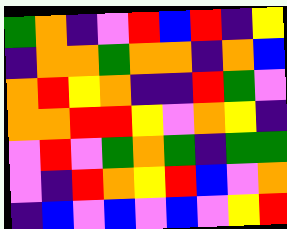[["green", "orange", "indigo", "violet", "red", "blue", "red", "indigo", "yellow"], ["indigo", "orange", "orange", "green", "orange", "orange", "indigo", "orange", "blue"], ["orange", "red", "yellow", "orange", "indigo", "indigo", "red", "green", "violet"], ["orange", "orange", "red", "red", "yellow", "violet", "orange", "yellow", "indigo"], ["violet", "red", "violet", "green", "orange", "green", "indigo", "green", "green"], ["violet", "indigo", "red", "orange", "yellow", "red", "blue", "violet", "orange"], ["indigo", "blue", "violet", "blue", "violet", "blue", "violet", "yellow", "red"]]